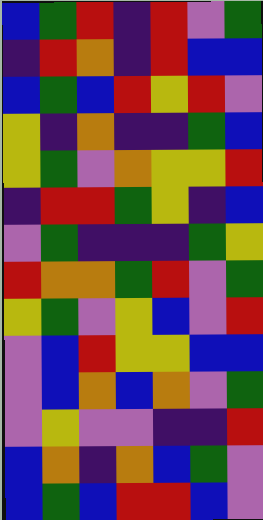[["blue", "green", "red", "indigo", "red", "violet", "green"], ["indigo", "red", "orange", "indigo", "red", "blue", "blue"], ["blue", "green", "blue", "red", "yellow", "red", "violet"], ["yellow", "indigo", "orange", "indigo", "indigo", "green", "blue"], ["yellow", "green", "violet", "orange", "yellow", "yellow", "red"], ["indigo", "red", "red", "green", "yellow", "indigo", "blue"], ["violet", "green", "indigo", "indigo", "indigo", "green", "yellow"], ["red", "orange", "orange", "green", "red", "violet", "green"], ["yellow", "green", "violet", "yellow", "blue", "violet", "red"], ["violet", "blue", "red", "yellow", "yellow", "blue", "blue"], ["violet", "blue", "orange", "blue", "orange", "violet", "green"], ["violet", "yellow", "violet", "violet", "indigo", "indigo", "red"], ["blue", "orange", "indigo", "orange", "blue", "green", "violet"], ["blue", "green", "blue", "red", "red", "blue", "violet"]]